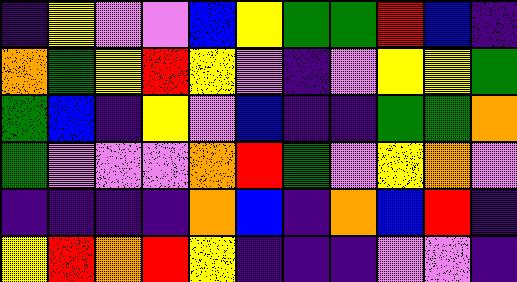[["indigo", "yellow", "violet", "violet", "blue", "yellow", "green", "green", "red", "blue", "indigo"], ["orange", "green", "yellow", "red", "yellow", "violet", "indigo", "violet", "yellow", "yellow", "green"], ["green", "blue", "indigo", "yellow", "violet", "blue", "indigo", "indigo", "green", "green", "orange"], ["green", "violet", "violet", "violet", "orange", "red", "green", "violet", "yellow", "orange", "violet"], ["indigo", "indigo", "indigo", "indigo", "orange", "blue", "indigo", "orange", "blue", "red", "indigo"], ["yellow", "red", "orange", "red", "yellow", "indigo", "indigo", "indigo", "violet", "violet", "indigo"]]